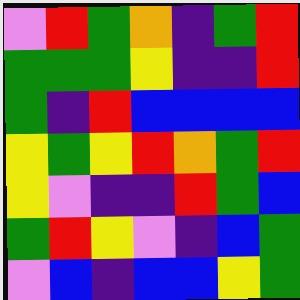[["violet", "red", "green", "orange", "indigo", "green", "red"], ["green", "green", "green", "yellow", "indigo", "indigo", "red"], ["green", "indigo", "red", "blue", "blue", "blue", "blue"], ["yellow", "green", "yellow", "red", "orange", "green", "red"], ["yellow", "violet", "indigo", "indigo", "red", "green", "blue"], ["green", "red", "yellow", "violet", "indigo", "blue", "green"], ["violet", "blue", "indigo", "blue", "blue", "yellow", "green"]]